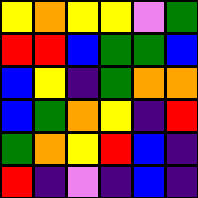[["yellow", "orange", "yellow", "yellow", "violet", "green"], ["red", "red", "blue", "green", "green", "blue"], ["blue", "yellow", "indigo", "green", "orange", "orange"], ["blue", "green", "orange", "yellow", "indigo", "red"], ["green", "orange", "yellow", "red", "blue", "indigo"], ["red", "indigo", "violet", "indigo", "blue", "indigo"]]